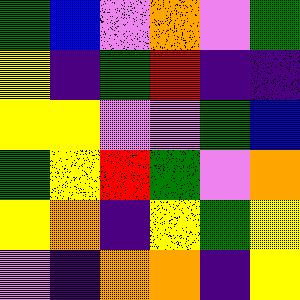[["green", "blue", "violet", "orange", "violet", "green"], ["yellow", "indigo", "green", "red", "indigo", "indigo"], ["yellow", "yellow", "violet", "violet", "green", "blue"], ["green", "yellow", "red", "green", "violet", "orange"], ["yellow", "orange", "indigo", "yellow", "green", "yellow"], ["violet", "indigo", "orange", "orange", "indigo", "yellow"]]